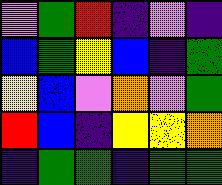[["violet", "green", "red", "indigo", "violet", "indigo"], ["blue", "green", "yellow", "blue", "indigo", "green"], ["yellow", "blue", "violet", "orange", "violet", "green"], ["red", "blue", "indigo", "yellow", "yellow", "orange"], ["indigo", "green", "green", "indigo", "green", "green"]]